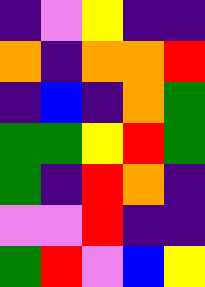[["indigo", "violet", "yellow", "indigo", "indigo"], ["orange", "indigo", "orange", "orange", "red"], ["indigo", "blue", "indigo", "orange", "green"], ["green", "green", "yellow", "red", "green"], ["green", "indigo", "red", "orange", "indigo"], ["violet", "violet", "red", "indigo", "indigo"], ["green", "red", "violet", "blue", "yellow"]]